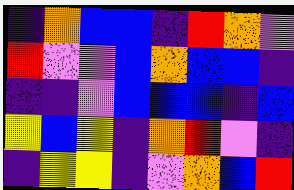[["indigo", "orange", "blue", "blue", "indigo", "red", "orange", "violet"], ["red", "violet", "violet", "blue", "orange", "blue", "blue", "indigo"], ["indigo", "indigo", "violet", "blue", "blue", "blue", "indigo", "blue"], ["yellow", "blue", "yellow", "indigo", "orange", "red", "violet", "indigo"], ["indigo", "yellow", "yellow", "indigo", "violet", "orange", "blue", "red"]]